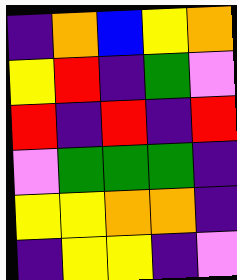[["indigo", "orange", "blue", "yellow", "orange"], ["yellow", "red", "indigo", "green", "violet"], ["red", "indigo", "red", "indigo", "red"], ["violet", "green", "green", "green", "indigo"], ["yellow", "yellow", "orange", "orange", "indigo"], ["indigo", "yellow", "yellow", "indigo", "violet"]]